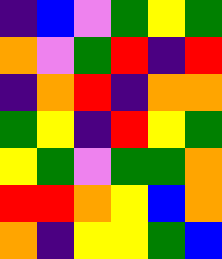[["indigo", "blue", "violet", "green", "yellow", "green"], ["orange", "violet", "green", "red", "indigo", "red"], ["indigo", "orange", "red", "indigo", "orange", "orange"], ["green", "yellow", "indigo", "red", "yellow", "green"], ["yellow", "green", "violet", "green", "green", "orange"], ["red", "red", "orange", "yellow", "blue", "orange"], ["orange", "indigo", "yellow", "yellow", "green", "blue"]]